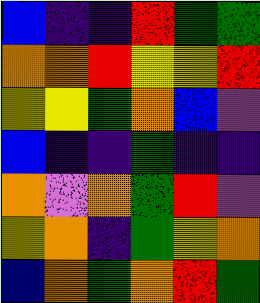[["blue", "indigo", "indigo", "red", "green", "green"], ["orange", "orange", "red", "yellow", "yellow", "red"], ["yellow", "yellow", "green", "orange", "blue", "violet"], ["blue", "indigo", "indigo", "green", "indigo", "indigo"], ["orange", "violet", "orange", "green", "red", "violet"], ["yellow", "orange", "indigo", "green", "yellow", "orange"], ["blue", "orange", "green", "orange", "red", "green"]]